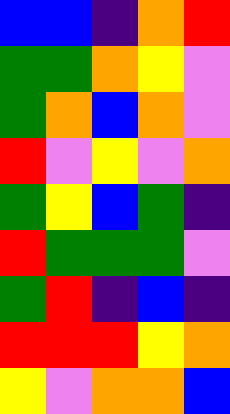[["blue", "blue", "indigo", "orange", "red"], ["green", "green", "orange", "yellow", "violet"], ["green", "orange", "blue", "orange", "violet"], ["red", "violet", "yellow", "violet", "orange"], ["green", "yellow", "blue", "green", "indigo"], ["red", "green", "green", "green", "violet"], ["green", "red", "indigo", "blue", "indigo"], ["red", "red", "red", "yellow", "orange"], ["yellow", "violet", "orange", "orange", "blue"]]